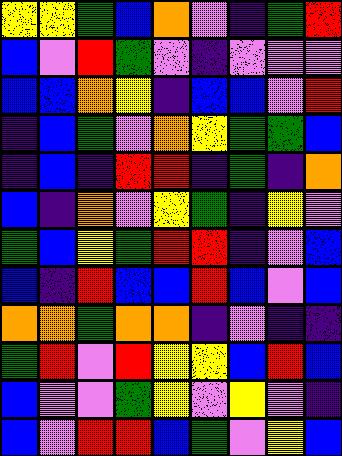[["yellow", "yellow", "green", "blue", "orange", "violet", "indigo", "green", "red"], ["blue", "violet", "red", "green", "violet", "indigo", "violet", "violet", "violet"], ["blue", "blue", "orange", "yellow", "indigo", "blue", "blue", "violet", "red"], ["indigo", "blue", "green", "violet", "orange", "yellow", "green", "green", "blue"], ["indigo", "blue", "indigo", "red", "red", "indigo", "green", "indigo", "orange"], ["blue", "indigo", "orange", "violet", "yellow", "green", "indigo", "yellow", "violet"], ["green", "blue", "yellow", "green", "red", "red", "indigo", "violet", "blue"], ["blue", "indigo", "red", "blue", "blue", "red", "blue", "violet", "blue"], ["orange", "orange", "green", "orange", "orange", "indigo", "violet", "indigo", "indigo"], ["green", "red", "violet", "red", "yellow", "yellow", "blue", "red", "blue"], ["blue", "violet", "violet", "green", "yellow", "violet", "yellow", "violet", "indigo"], ["blue", "violet", "red", "red", "blue", "green", "violet", "yellow", "blue"]]